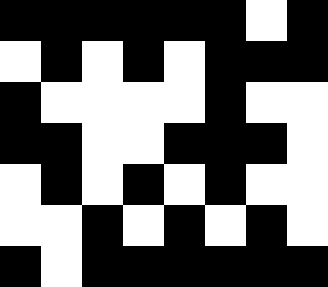[["black", "black", "black", "black", "black", "black", "white", "black"], ["white", "black", "white", "black", "white", "black", "black", "black"], ["black", "white", "white", "white", "white", "black", "white", "white"], ["black", "black", "white", "white", "black", "black", "black", "white"], ["white", "black", "white", "black", "white", "black", "white", "white"], ["white", "white", "black", "white", "black", "white", "black", "white"], ["black", "white", "black", "black", "black", "black", "black", "black"]]